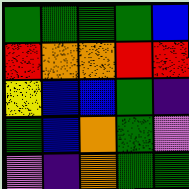[["green", "green", "green", "green", "blue"], ["red", "orange", "orange", "red", "red"], ["yellow", "blue", "blue", "green", "indigo"], ["green", "blue", "orange", "green", "violet"], ["violet", "indigo", "orange", "green", "green"]]